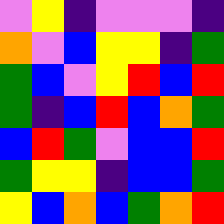[["violet", "yellow", "indigo", "violet", "violet", "violet", "indigo"], ["orange", "violet", "blue", "yellow", "yellow", "indigo", "green"], ["green", "blue", "violet", "yellow", "red", "blue", "red"], ["green", "indigo", "blue", "red", "blue", "orange", "green"], ["blue", "red", "green", "violet", "blue", "blue", "red"], ["green", "yellow", "yellow", "indigo", "blue", "blue", "green"], ["yellow", "blue", "orange", "blue", "green", "orange", "red"]]